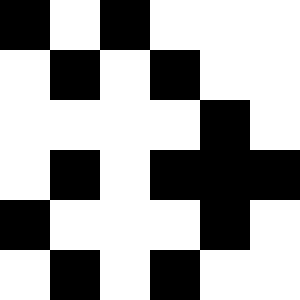[["black", "white", "black", "white", "white", "white"], ["white", "black", "white", "black", "white", "white"], ["white", "white", "white", "white", "black", "white"], ["white", "black", "white", "black", "black", "black"], ["black", "white", "white", "white", "black", "white"], ["white", "black", "white", "black", "white", "white"]]